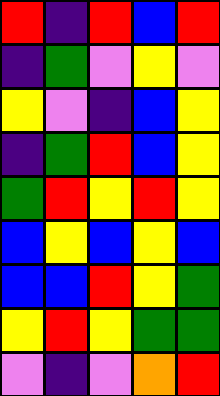[["red", "indigo", "red", "blue", "red"], ["indigo", "green", "violet", "yellow", "violet"], ["yellow", "violet", "indigo", "blue", "yellow"], ["indigo", "green", "red", "blue", "yellow"], ["green", "red", "yellow", "red", "yellow"], ["blue", "yellow", "blue", "yellow", "blue"], ["blue", "blue", "red", "yellow", "green"], ["yellow", "red", "yellow", "green", "green"], ["violet", "indigo", "violet", "orange", "red"]]